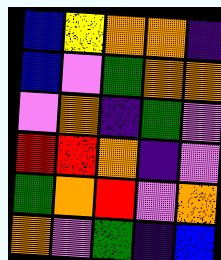[["blue", "yellow", "orange", "orange", "indigo"], ["blue", "violet", "green", "orange", "orange"], ["violet", "orange", "indigo", "green", "violet"], ["red", "red", "orange", "indigo", "violet"], ["green", "orange", "red", "violet", "orange"], ["orange", "violet", "green", "indigo", "blue"]]